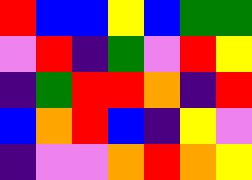[["red", "blue", "blue", "yellow", "blue", "green", "green"], ["violet", "red", "indigo", "green", "violet", "red", "yellow"], ["indigo", "green", "red", "red", "orange", "indigo", "red"], ["blue", "orange", "red", "blue", "indigo", "yellow", "violet"], ["indigo", "violet", "violet", "orange", "red", "orange", "yellow"]]